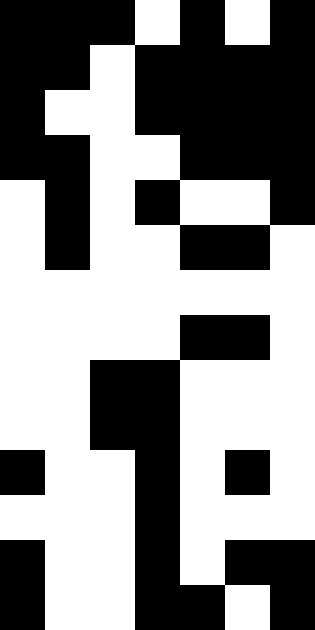[["black", "black", "black", "white", "black", "white", "black"], ["black", "black", "white", "black", "black", "black", "black"], ["black", "white", "white", "black", "black", "black", "black"], ["black", "black", "white", "white", "black", "black", "black"], ["white", "black", "white", "black", "white", "white", "black"], ["white", "black", "white", "white", "black", "black", "white"], ["white", "white", "white", "white", "white", "white", "white"], ["white", "white", "white", "white", "black", "black", "white"], ["white", "white", "black", "black", "white", "white", "white"], ["white", "white", "black", "black", "white", "white", "white"], ["black", "white", "white", "black", "white", "black", "white"], ["white", "white", "white", "black", "white", "white", "white"], ["black", "white", "white", "black", "white", "black", "black"], ["black", "white", "white", "black", "black", "white", "black"]]